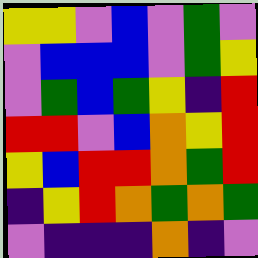[["yellow", "yellow", "violet", "blue", "violet", "green", "violet"], ["violet", "blue", "blue", "blue", "violet", "green", "yellow"], ["violet", "green", "blue", "green", "yellow", "indigo", "red"], ["red", "red", "violet", "blue", "orange", "yellow", "red"], ["yellow", "blue", "red", "red", "orange", "green", "red"], ["indigo", "yellow", "red", "orange", "green", "orange", "green"], ["violet", "indigo", "indigo", "indigo", "orange", "indigo", "violet"]]